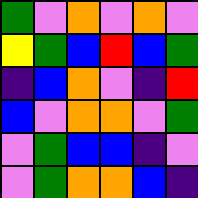[["green", "violet", "orange", "violet", "orange", "violet"], ["yellow", "green", "blue", "red", "blue", "green"], ["indigo", "blue", "orange", "violet", "indigo", "red"], ["blue", "violet", "orange", "orange", "violet", "green"], ["violet", "green", "blue", "blue", "indigo", "violet"], ["violet", "green", "orange", "orange", "blue", "indigo"]]